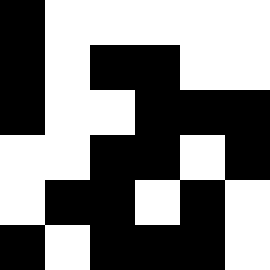[["black", "white", "white", "white", "white", "white"], ["black", "white", "black", "black", "white", "white"], ["black", "white", "white", "black", "black", "black"], ["white", "white", "black", "black", "white", "black"], ["white", "black", "black", "white", "black", "white"], ["black", "white", "black", "black", "black", "white"]]